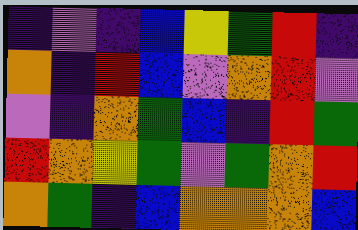[["indigo", "violet", "indigo", "blue", "yellow", "green", "red", "indigo"], ["orange", "indigo", "red", "blue", "violet", "orange", "red", "violet"], ["violet", "indigo", "orange", "green", "blue", "indigo", "red", "green"], ["red", "orange", "yellow", "green", "violet", "green", "orange", "red"], ["orange", "green", "indigo", "blue", "orange", "orange", "orange", "blue"]]